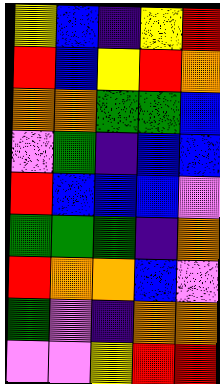[["yellow", "blue", "indigo", "yellow", "red"], ["red", "blue", "yellow", "red", "orange"], ["orange", "orange", "green", "green", "blue"], ["violet", "green", "indigo", "blue", "blue"], ["red", "blue", "blue", "blue", "violet"], ["green", "green", "green", "indigo", "orange"], ["red", "orange", "orange", "blue", "violet"], ["green", "violet", "indigo", "orange", "orange"], ["violet", "violet", "yellow", "red", "red"]]